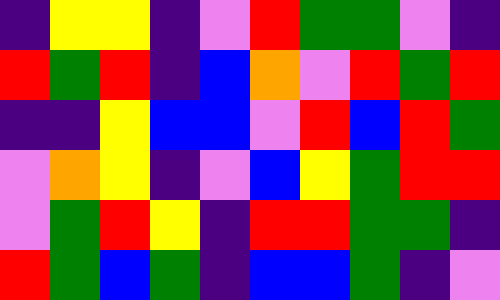[["indigo", "yellow", "yellow", "indigo", "violet", "red", "green", "green", "violet", "indigo"], ["red", "green", "red", "indigo", "blue", "orange", "violet", "red", "green", "red"], ["indigo", "indigo", "yellow", "blue", "blue", "violet", "red", "blue", "red", "green"], ["violet", "orange", "yellow", "indigo", "violet", "blue", "yellow", "green", "red", "red"], ["violet", "green", "red", "yellow", "indigo", "red", "red", "green", "green", "indigo"], ["red", "green", "blue", "green", "indigo", "blue", "blue", "green", "indigo", "violet"]]